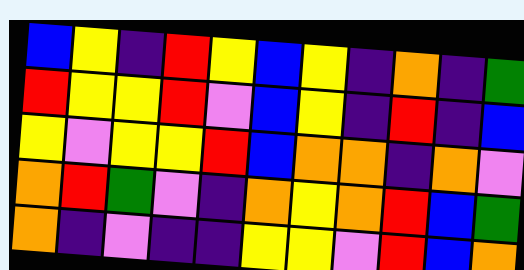[["blue", "yellow", "indigo", "red", "yellow", "blue", "yellow", "indigo", "orange", "indigo", "green"], ["red", "yellow", "yellow", "red", "violet", "blue", "yellow", "indigo", "red", "indigo", "blue"], ["yellow", "violet", "yellow", "yellow", "red", "blue", "orange", "orange", "indigo", "orange", "violet"], ["orange", "red", "green", "violet", "indigo", "orange", "yellow", "orange", "red", "blue", "green"], ["orange", "indigo", "violet", "indigo", "indigo", "yellow", "yellow", "violet", "red", "blue", "orange"]]